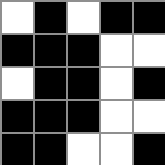[["white", "black", "white", "black", "black"], ["black", "black", "black", "white", "white"], ["white", "black", "black", "white", "black"], ["black", "black", "black", "white", "white"], ["black", "black", "white", "white", "black"]]